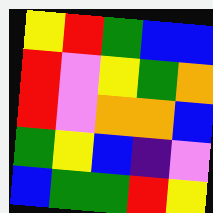[["yellow", "red", "green", "blue", "blue"], ["red", "violet", "yellow", "green", "orange"], ["red", "violet", "orange", "orange", "blue"], ["green", "yellow", "blue", "indigo", "violet"], ["blue", "green", "green", "red", "yellow"]]